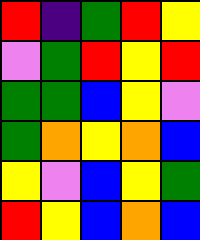[["red", "indigo", "green", "red", "yellow"], ["violet", "green", "red", "yellow", "red"], ["green", "green", "blue", "yellow", "violet"], ["green", "orange", "yellow", "orange", "blue"], ["yellow", "violet", "blue", "yellow", "green"], ["red", "yellow", "blue", "orange", "blue"]]